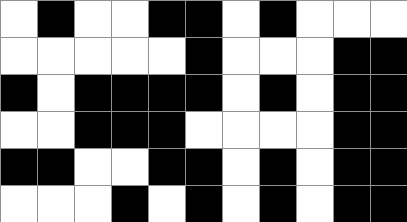[["white", "black", "white", "white", "black", "black", "white", "black", "white", "white", "white"], ["white", "white", "white", "white", "white", "black", "white", "white", "white", "black", "black"], ["black", "white", "black", "black", "black", "black", "white", "black", "white", "black", "black"], ["white", "white", "black", "black", "black", "white", "white", "white", "white", "black", "black"], ["black", "black", "white", "white", "black", "black", "white", "black", "white", "black", "black"], ["white", "white", "white", "black", "white", "black", "white", "black", "white", "black", "black"]]